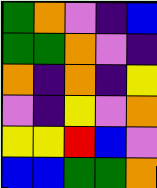[["green", "orange", "violet", "indigo", "blue"], ["green", "green", "orange", "violet", "indigo"], ["orange", "indigo", "orange", "indigo", "yellow"], ["violet", "indigo", "yellow", "violet", "orange"], ["yellow", "yellow", "red", "blue", "violet"], ["blue", "blue", "green", "green", "orange"]]